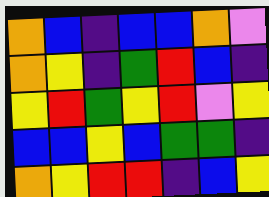[["orange", "blue", "indigo", "blue", "blue", "orange", "violet"], ["orange", "yellow", "indigo", "green", "red", "blue", "indigo"], ["yellow", "red", "green", "yellow", "red", "violet", "yellow"], ["blue", "blue", "yellow", "blue", "green", "green", "indigo"], ["orange", "yellow", "red", "red", "indigo", "blue", "yellow"]]